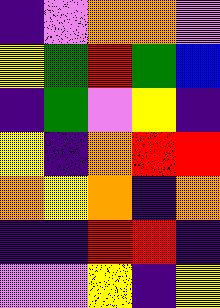[["indigo", "violet", "orange", "orange", "violet"], ["yellow", "green", "red", "green", "blue"], ["indigo", "green", "violet", "yellow", "indigo"], ["yellow", "indigo", "orange", "red", "red"], ["orange", "yellow", "orange", "indigo", "orange"], ["indigo", "indigo", "red", "red", "indigo"], ["violet", "violet", "yellow", "indigo", "yellow"]]